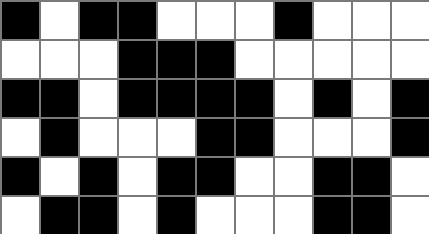[["black", "white", "black", "black", "white", "white", "white", "black", "white", "white", "white"], ["white", "white", "white", "black", "black", "black", "white", "white", "white", "white", "white"], ["black", "black", "white", "black", "black", "black", "black", "white", "black", "white", "black"], ["white", "black", "white", "white", "white", "black", "black", "white", "white", "white", "black"], ["black", "white", "black", "white", "black", "black", "white", "white", "black", "black", "white"], ["white", "black", "black", "white", "black", "white", "white", "white", "black", "black", "white"]]